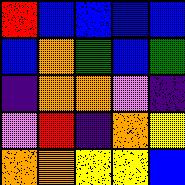[["red", "blue", "blue", "blue", "blue"], ["blue", "orange", "green", "blue", "green"], ["indigo", "orange", "orange", "violet", "indigo"], ["violet", "red", "indigo", "orange", "yellow"], ["orange", "orange", "yellow", "yellow", "blue"]]